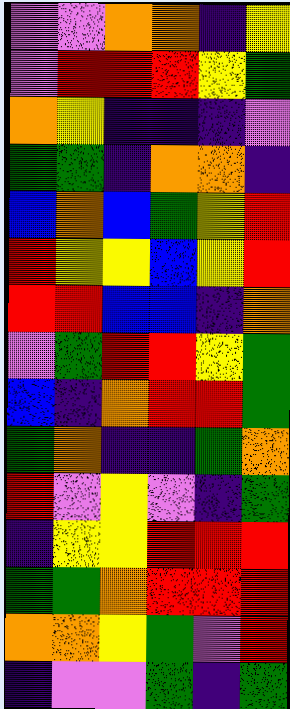[["violet", "violet", "orange", "orange", "indigo", "yellow"], ["violet", "red", "red", "red", "yellow", "green"], ["orange", "yellow", "indigo", "indigo", "indigo", "violet"], ["green", "green", "indigo", "orange", "orange", "indigo"], ["blue", "orange", "blue", "green", "yellow", "red"], ["red", "yellow", "yellow", "blue", "yellow", "red"], ["red", "red", "blue", "blue", "indigo", "orange"], ["violet", "green", "red", "red", "yellow", "green"], ["blue", "indigo", "orange", "red", "red", "green"], ["green", "orange", "indigo", "indigo", "green", "orange"], ["red", "violet", "yellow", "violet", "indigo", "green"], ["indigo", "yellow", "yellow", "red", "red", "red"], ["green", "green", "orange", "red", "red", "red"], ["orange", "orange", "yellow", "green", "violet", "red"], ["indigo", "violet", "violet", "green", "indigo", "green"]]